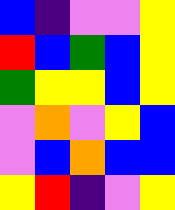[["blue", "indigo", "violet", "violet", "yellow"], ["red", "blue", "green", "blue", "yellow"], ["green", "yellow", "yellow", "blue", "yellow"], ["violet", "orange", "violet", "yellow", "blue"], ["violet", "blue", "orange", "blue", "blue"], ["yellow", "red", "indigo", "violet", "yellow"]]